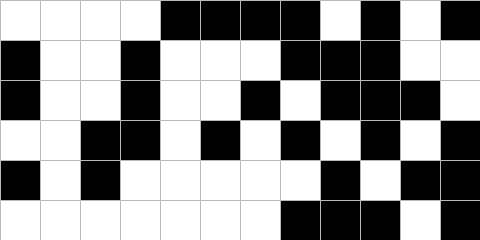[["white", "white", "white", "white", "black", "black", "black", "black", "white", "black", "white", "black"], ["black", "white", "white", "black", "white", "white", "white", "black", "black", "black", "white", "white"], ["black", "white", "white", "black", "white", "white", "black", "white", "black", "black", "black", "white"], ["white", "white", "black", "black", "white", "black", "white", "black", "white", "black", "white", "black"], ["black", "white", "black", "white", "white", "white", "white", "white", "black", "white", "black", "black"], ["white", "white", "white", "white", "white", "white", "white", "black", "black", "black", "white", "black"]]